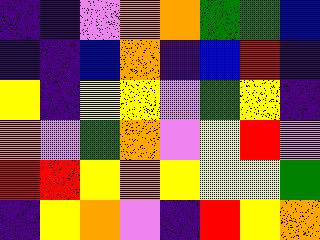[["indigo", "indigo", "violet", "orange", "orange", "green", "green", "blue"], ["indigo", "indigo", "blue", "orange", "indigo", "blue", "red", "indigo"], ["yellow", "indigo", "yellow", "yellow", "violet", "green", "yellow", "indigo"], ["orange", "violet", "green", "orange", "violet", "yellow", "red", "violet"], ["red", "red", "yellow", "orange", "yellow", "yellow", "yellow", "green"], ["indigo", "yellow", "orange", "violet", "indigo", "red", "yellow", "orange"]]